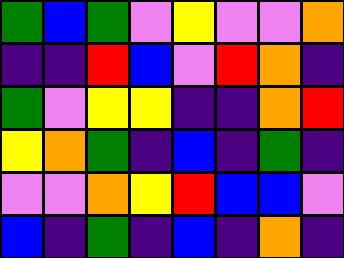[["green", "blue", "green", "violet", "yellow", "violet", "violet", "orange"], ["indigo", "indigo", "red", "blue", "violet", "red", "orange", "indigo"], ["green", "violet", "yellow", "yellow", "indigo", "indigo", "orange", "red"], ["yellow", "orange", "green", "indigo", "blue", "indigo", "green", "indigo"], ["violet", "violet", "orange", "yellow", "red", "blue", "blue", "violet"], ["blue", "indigo", "green", "indigo", "blue", "indigo", "orange", "indigo"]]